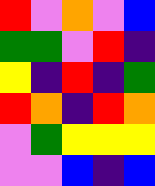[["red", "violet", "orange", "violet", "blue"], ["green", "green", "violet", "red", "indigo"], ["yellow", "indigo", "red", "indigo", "green"], ["red", "orange", "indigo", "red", "orange"], ["violet", "green", "yellow", "yellow", "yellow"], ["violet", "violet", "blue", "indigo", "blue"]]